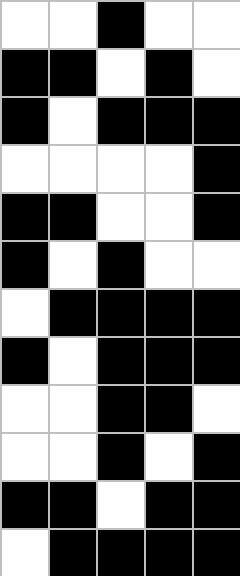[["white", "white", "black", "white", "white"], ["black", "black", "white", "black", "white"], ["black", "white", "black", "black", "black"], ["white", "white", "white", "white", "black"], ["black", "black", "white", "white", "black"], ["black", "white", "black", "white", "white"], ["white", "black", "black", "black", "black"], ["black", "white", "black", "black", "black"], ["white", "white", "black", "black", "white"], ["white", "white", "black", "white", "black"], ["black", "black", "white", "black", "black"], ["white", "black", "black", "black", "black"]]